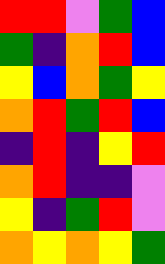[["red", "red", "violet", "green", "blue"], ["green", "indigo", "orange", "red", "blue"], ["yellow", "blue", "orange", "green", "yellow"], ["orange", "red", "green", "red", "blue"], ["indigo", "red", "indigo", "yellow", "red"], ["orange", "red", "indigo", "indigo", "violet"], ["yellow", "indigo", "green", "red", "violet"], ["orange", "yellow", "orange", "yellow", "green"]]